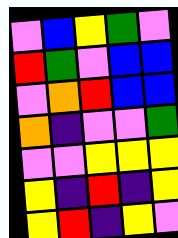[["violet", "blue", "yellow", "green", "violet"], ["red", "green", "violet", "blue", "blue"], ["violet", "orange", "red", "blue", "blue"], ["orange", "indigo", "violet", "violet", "green"], ["violet", "violet", "yellow", "yellow", "yellow"], ["yellow", "indigo", "red", "indigo", "yellow"], ["yellow", "red", "indigo", "yellow", "violet"]]